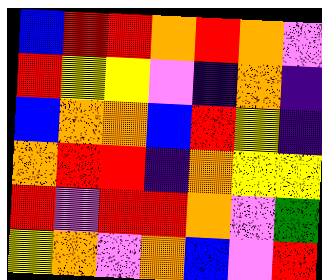[["blue", "red", "red", "orange", "red", "orange", "violet"], ["red", "yellow", "yellow", "violet", "indigo", "orange", "indigo"], ["blue", "orange", "orange", "blue", "red", "yellow", "indigo"], ["orange", "red", "red", "indigo", "orange", "yellow", "yellow"], ["red", "violet", "red", "red", "orange", "violet", "green"], ["yellow", "orange", "violet", "orange", "blue", "violet", "red"]]